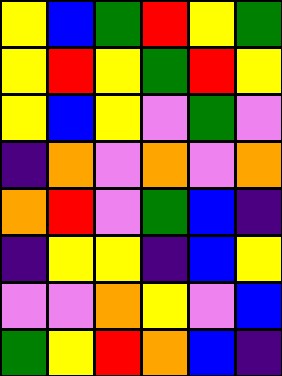[["yellow", "blue", "green", "red", "yellow", "green"], ["yellow", "red", "yellow", "green", "red", "yellow"], ["yellow", "blue", "yellow", "violet", "green", "violet"], ["indigo", "orange", "violet", "orange", "violet", "orange"], ["orange", "red", "violet", "green", "blue", "indigo"], ["indigo", "yellow", "yellow", "indigo", "blue", "yellow"], ["violet", "violet", "orange", "yellow", "violet", "blue"], ["green", "yellow", "red", "orange", "blue", "indigo"]]